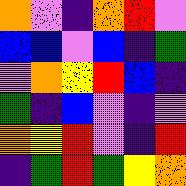[["orange", "violet", "indigo", "orange", "red", "violet"], ["blue", "blue", "violet", "blue", "indigo", "green"], ["violet", "orange", "yellow", "red", "blue", "indigo"], ["green", "indigo", "blue", "violet", "indigo", "violet"], ["orange", "yellow", "red", "violet", "indigo", "red"], ["indigo", "green", "red", "green", "yellow", "orange"]]